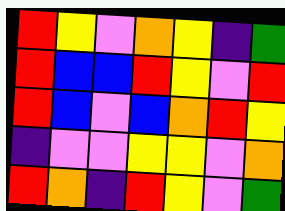[["red", "yellow", "violet", "orange", "yellow", "indigo", "green"], ["red", "blue", "blue", "red", "yellow", "violet", "red"], ["red", "blue", "violet", "blue", "orange", "red", "yellow"], ["indigo", "violet", "violet", "yellow", "yellow", "violet", "orange"], ["red", "orange", "indigo", "red", "yellow", "violet", "green"]]